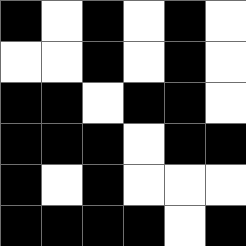[["black", "white", "black", "white", "black", "white"], ["white", "white", "black", "white", "black", "white"], ["black", "black", "white", "black", "black", "white"], ["black", "black", "black", "white", "black", "black"], ["black", "white", "black", "white", "white", "white"], ["black", "black", "black", "black", "white", "black"]]